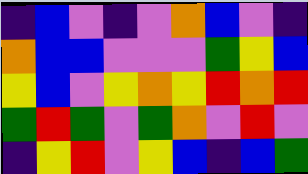[["indigo", "blue", "violet", "indigo", "violet", "orange", "blue", "violet", "indigo"], ["orange", "blue", "blue", "violet", "violet", "violet", "green", "yellow", "blue"], ["yellow", "blue", "violet", "yellow", "orange", "yellow", "red", "orange", "red"], ["green", "red", "green", "violet", "green", "orange", "violet", "red", "violet"], ["indigo", "yellow", "red", "violet", "yellow", "blue", "indigo", "blue", "green"]]